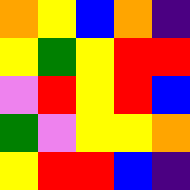[["orange", "yellow", "blue", "orange", "indigo"], ["yellow", "green", "yellow", "red", "red"], ["violet", "red", "yellow", "red", "blue"], ["green", "violet", "yellow", "yellow", "orange"], ["yellow", "red", "red", "blue", "indigo"]]